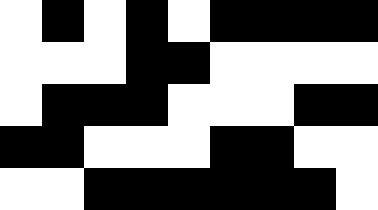[["white", "black", "white", "black", "white", "black", "black", "black", "black"], ["white", "white", "white", "black", "black", "white", "white", "white", "white"], ["white", "black", "black", "black", "white", "white", "white", "black", "black"], ["black", "black", "white", "white", "white", "black", "black", "white", "white"], ["white", "white", "black", "black", "black", "black", "black", "black", "white"]]